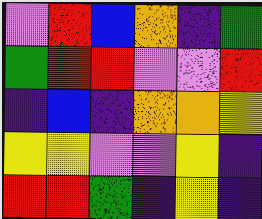[["violet", "red", "blue", "orange", "indigo", "green"], ["green", "red", "red", "violet", "violet", "red"], ["indigo", "blue", "indigo", "orange", "orange", "yellow"], ["yellow", "yellow", "violet", "violet", "yellow", "indigo"], ["red", "red", "green", "indigo", "yellow", "indigo"]]